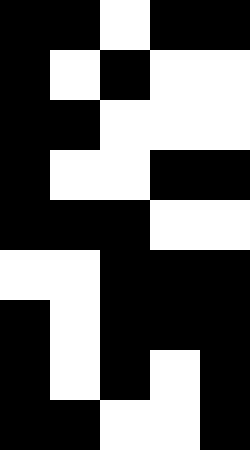[["black", "black", "white", "black", "black"], ["black", "white", "black", "white", "white"], ["black", "black", "white", "white", "white"], ["black", "white", "white", "black", "black"], ["black", "black", "black", "white", "white"], ["white", "white", "black", "black", "black"], ["black", "white", "black", "black", "black"], ["black", "white", "black", "white", "black"], ["black", "black", "white", "white", "black"]]